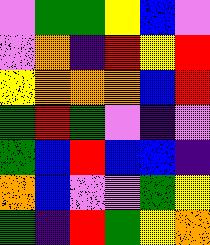[["violet", "green", "green", "yellow", "blue", "violet"], ["violet", "orange", "indigo", "red", "yellow", "red"], ["yellow", "orange", "orange", "orange", "blue", "red"], ["green", "red", "green", "violet", "indigo", "violet"], ["green", "blue", "red", "blue", "blue", "indigo"], ["orange", "blue", "violet", "violet", "green", "yellow"], ["green", "indigo", "red", "green", "yellow", "orange"]]